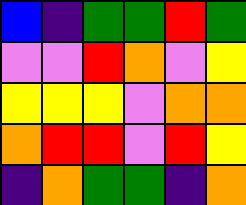[["blue", "indigo", "green", "green", "red", "green"], ["violet", "violet", "red", "orange", "violet", "yellow"], ["yellow", "yellow", "yellow", "violet", "orange", "orange"], ["orange", "red", "red", "violet", "red", "yellow"], ["indigo", "orange", "green", "green", "indigo", "orange"]]